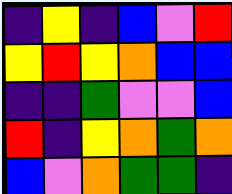[["indigo", "yellow", "indigo", "blue", "violet", "red"], ["yellow", "red", "yellow", "orange", "blue", "blue"], ["indigo", "indigo", "green", "violet", "violet", "blue"], ["red", "indigo", "yellow", "orange", "green", "orange"], ["blue", "violet", "orange", "green", "green", "indigo"]]